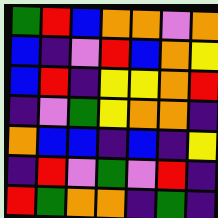[["green", "red", "blue", "orange", "orange", "violet", "orange"], ["blue", "indigo", "violet", "red", "blue", "orange", "yellow"], ["blue", "red", "indigo", "yellow", "yellow", "orange", "red"], ["indigo", "violet", "green", "yellow", "orange", "orange", "indigo"], ["orange", "blue", "blue", "indigo", "blue", "indigo", "yellow"], ["indigo", "red", "violet", "green", "violet", "red", "indigo"], ["red", "green", "orange", "orange", "indigo", "green", "indigo"]]